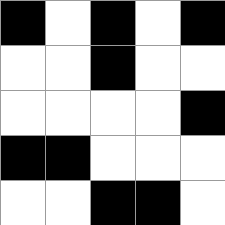[["black", "white", "black", "white", "black"], ["white", "white", "black", "white", "white"], ["white", "white", "white", "white", "black"], ["black", "black", "white", "white", "white"], ["white", "white", "black", "black", "white"]]